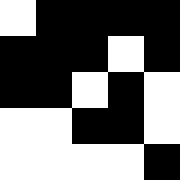[["white", "black", "black", "black", "black"], ["black", "black", "black", "white", "black"], ["black", "black", "white", "black", "white"], ["white", "white", "black", "black", "white"], ["white", "white", "white", "white", "black"]]